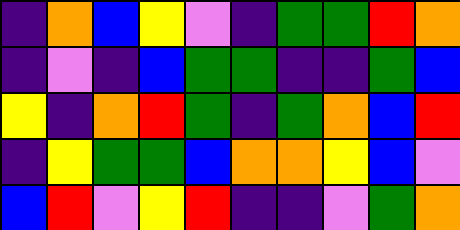[["indigo", "orange", "blue", "yellow", "violet", "indigo", "green", "green", "red", "orange"], ["indigo", "violet", "indigo", "blue", "green", "green", "indigo", "indigo", "green", "blue"], ["yellow", "indigo", "orange", "red", "green", "indigo", "green", "orange", "blue", "red"], ["indigo", "yellow", "green", "green", "blue", "orange", "orange", "yellow", "blue", "violet"], ["blue", "red", "violet", "yellow", "red", "indigo", "indigo", "violet", "green", "orange"]]